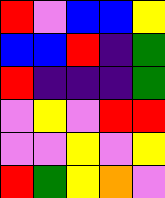[["red", "violet", "blue", "blue", "yellow"], ["blue", "blue", "red", "indigo", "green"], ["red", "indigo", "indigo", "indigo", "green"], ["violet", "yellow", "violet", "red", "red"], ["violet", "violet", "yellow", "violet", "yellow"], ["red", "green", "yellow", "orange", "violet"]]